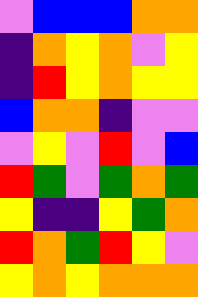[["violet", "blue", "blue", "blue", "orange", "orange"], ["indigo", "orange", "yellow", "orange", "violet", "yellow"], ["indigo", "red", "yellow", "orange", "yellow", "yellow"], ["blue", "orange", "orange", "indigo", "violet", "violet"], ["violet", "yellow", "violet", "red", "violet", "blue"], ["red", "green", "violet", "green", "orange", "green"], ["yellow", "indigo", "indigo", "yellow", "green", "orange"], ["red", "orange", "green", "red", "yellow", "violet"], ["yellow", "orange", "yellow", "orange", "orange", "orange"]]